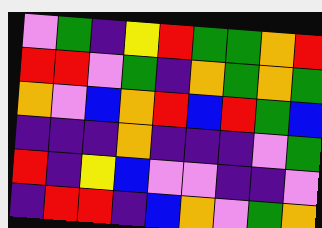[["violet", "green", "indigo", "yellow", "red", "green", "green", "orange", "red"], ["red", "red", "violet", "green", "indigo", "orange", "green", "orange", "green"], ["orange", "violet", "blue", "orange", "red", "blue", "red", "green", "blue"], ["indigo", "indigo", "indigo", "orange", "indigo", "indigo", "indigo", "violet", "green"], ["red", "indigo", "yellow", "blue", "violet", "violet", "indigo", "indigo", "violet"], ["indigo", "red", "red", "indigo", "blue", "orange", "violet", "green", "orange"]]